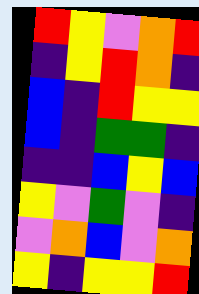[["red", "yellow", "violet", "orange", "red"], ["indigo", "yellow", "red", "orange", "indigo"], ["blue", "indigo", "red", "yellow", "yellow"], ["blue", "indigo", "green", "green", "indigo"], ["indigo", "indigo", "blue", "yellow", "blue"], ["yellow", "violet", "green", "violet", "indigo"], ["violet", "orange", "blue", "violet", "orange"], ["yellow", "indigo", "yellow", "yellow", "red"]]